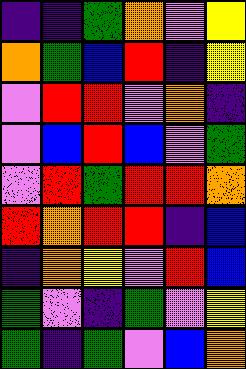[["indigo", "indigo", "green", "orange", "violet", "yellow"], ["orange", "green", "blue", "red", "indigo", "yellow"], ["violet", "red", "red", "violet", "orange", "indigo"], ["violet", "blue", "red", "blue", "violet", "green"], ["violet", "red", "green", "red", "red", "orange"], ["red", "orange", "red", "red", "indigo", "blue"], ["indigo", "orange", "yellow", "violet", "red", "blue"], ["green", "violet", "indigo", "green", "violet", "yellow"], ["green", "indigo", "green", "violet", "blue", "orange"]]